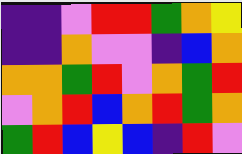[["indigo", "indigo", "violet", "red", "red", "green", "orange", "yellow"], ["indigo", "indigo", "orange", "violet", "violet", "indigo", "blue", "orange"], ["orange", "orange", "green", "red", "violet", "orange", "green", "red"], ["violet", "orange", "red", "blue", "orange", "red", "green", "orange"], ["green", "red", "blue", "yellow", "blue", "indigo", "red", "violet"]]